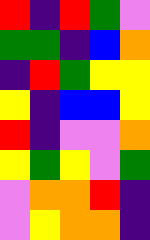[["red", "indigo", "red", "green", "violet"], ["green", "green", "indigo", "blue", "orange"], ["indigo", "red", "green", "yellow", "yellow"], ["yellow", "indigo", "blue", "blue", "yellow"], ["red", "indigo", "violet", "violet", "orange"], ["yellow", "green", "yellow", "violet", "green"], ["violet", "orange", "orange", "red", "indigo"], ["violet", "yellow", "orange", "orange", "indigo"]]